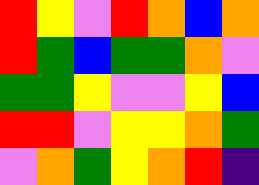[["red", "yellow", "violet", "red", "orange", "blue", "orange"], ["red", "green", "blue", "green", "green", "orange", "violet"], ["green", "green", "yellow", "violet", "violet", "yellow", "blue"], ["red", "red", "violet", "yellow", "yellow", "orange", "green"], ["violet", "orange", "green", "yellow", "orange", "red", "indigo"]]